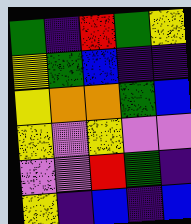[["green", "indigo", "red", "green", "yellow"], ["yellow", "green", "blue", "indigo", "indigo"], ["yellow", "orange", "orange", "green", "blue"], ["yellow", "violet", "yellow", "violet", "violet"], ["violet", "violet", "red", "green", "indigo"], ["yellow", "indigo", "blue", "indigo", "blue"]]